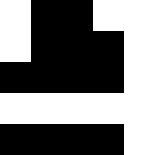[["white", "black", "black", "white", "white"], ["white", "black", "black", "black", "white"], ["black", "black", "black", "black", "white"], ["white", "white", "white", "white", "white"], ["black", "black", "black", "black", "white"]]